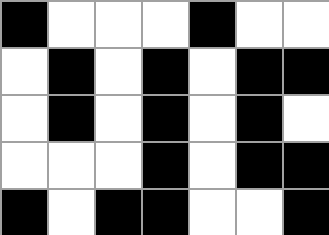[["black", "white", "white", "white", "black", "white", "white"], ["white", "black", "white", "black", "white", "black", "black"], ["white", "black", "white", "black", "white", "black", "white"], ["white", "white", "white", "black", "white", "black", "black"], ["black", "white", "black", "black", "white", "white", "black"]]